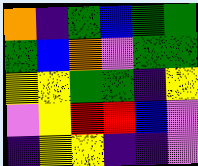[["orange", "indigo", "green", "blue", "green", "green"], ["green", "blue", "orange", "violet", "green", "green"], ["yellow", "yellow", "green", "green", "indigo", "yellow"], ["violet", "yellow", "red", "red", "blue", "violet"], ["indigo", "yellow", "yellow", "indigo", "indigo", "violet"]]